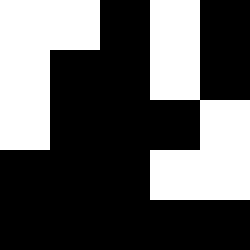[["white", "white", "black", "white", "black"], ["white", "black", "black", "white", "black"], ["white", "black", "black", "black", "white"], ["black", "black", "black", "white", "white"], ["black", "black", "black", "black", "black"]]